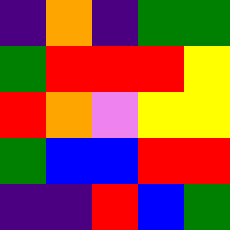[["indigo", "orange", "indigo", "green", "green"], ["green", "red", "red", "red", "yellow"], ["red", "orange", "violet", "yellow", "yellow"], ["green", "blue", "blue", "red", "red"], ["indigo", "indigo", "red", "blue", "green"]]